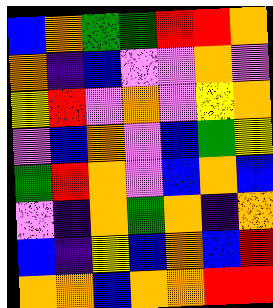[["blue", "orange", "green", "green", "red", "red", "orange"], ["orange", "indigo", "blue", "violet", "violet", "orange", "violet"], ["yellow", "red", "violet", "orange", "violet", "yellow", "orange"], ["violet", "blue", "orange", "violet", "blue", "green", "yellow"], ["green", "red", "orange", "violet", "blue", "orange", "blue"], ["violet", "indigo", "orange", "green", "orange", "indigo", "orange"], ["blue", "indigo", "yellow", "blue", "orange", "blue", "red"], ["orange", "orange", "blue", "orange", "orange", "red", "red"]]